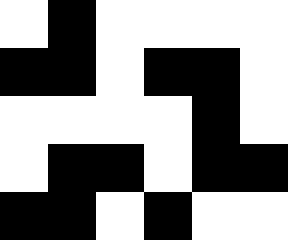[["white", "black", "white", "white", "white", "white"], ["black", "black", "white", "black", "black", "white"], ["white", "white", "white", "white", "black", "white"], ["white", "black", "black", "white", "black", "black"], ["black", "black", "white", "black", "white", "white"]]